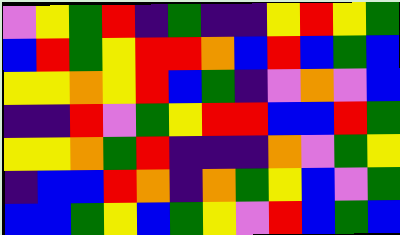[["violet", "yellow", "green", "red", "indigo", "green", "indigo", "indigo", "yellow", "red", "yellow", "green"], ["blue", "red", "green", "yellow", "red", "red", "orange", "blue", "red", "blue", "green", "blue"], ["yellow", "yellow", "orange", "yellow", "red", "blue", "green", "indigo", "violet", "orange", "violet", "blue"], ["indigo", "indigo", "red", "violet", "green", "yellow", "red", "red", "blue", "blue", "red", "green"], ["yellow", "yellow", "orange", "green", "red", "indigo", "indigo", "indigo", "orange", "violet", "green", "yellow"], ["indigo", "blue", "blue", "red", "orange", "indigo", "orange", "green", "yellow", "blue", "violet", "green"], ["blue", "blue", "green", "yellow", "blue", "green", "yellow", "violet", "red", "blue", "green", "blue"]]